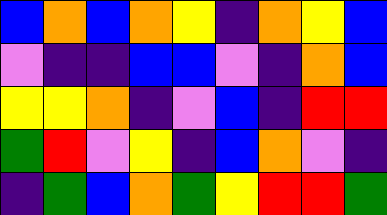[["blue", "orange", "blue", "orange", "yellow", "indigo", "orange", "yellow", "blue"], ["violet", "indigo", "indigo", "blue", "blue", "violet", "indigo", "orange", "blue"], ["yellow", "yellow", "orange", "indigo", "violet", "blue", "indigo", "red", "red"], ["green", "red", "violet", "yellow", "indigo", "blue", "orange", "violet", "indigo"], ["indigo", "green", "blue", "orange", "green", "yellow", "red", "red", "green"]]